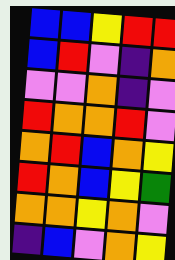[["blue", "blue", "yellow", "red", "red"], ["blue", "red", "violet", "indigo", "orange"], ["violet", "violet", "orange", "indigo", "violet"], ["red", "orange", "orange", "red", "violet"], ["orange", "red", "blue", "orange", "yellow"], ["red", "orange", "blue", "yellow", "green"], ["orange", "orange", "yellow", "orange", "violet"], ["indigo", "blue", "violet", "orange", "yellow"]]